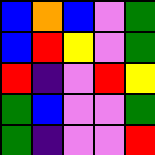[["blue", "orange", "blue", "violet", "green"], ["blue", "red", "yellow", "violet", "green"], ["red", "indigo", "violet", "red", "yellow"], ["green", "blue", "violet", "violet", "green"], ["green", "indigo", "violet", "violet", "red"]]